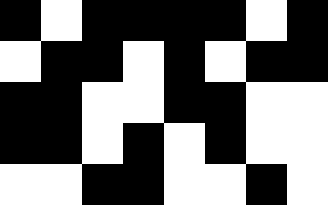[["black", "white", "black", "black", "black", "black", "white", "black"], ["white", "black", "black", "white", "black", "white", "black", "black"], ["black", "black", "white", "white", "black", "black", "white", "white"], ["black", "black", "white", "black", "white", "black", "white", "white"], ["white", "white", "black", "black", "white", "white", "black", "white"]]